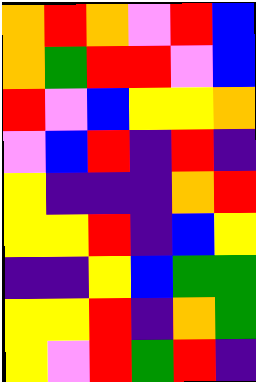[["orange", "red", "orange", "violet", "red", "blue"], ["orange", "green", "red", "red", "violet", "blue"], ["red", "violet", "blue", "yellow", "yellow", "orange"], ["violet", "blue", "red", "indigo", "red", "indigo"], ["yellow", "indigo", "indigo", "indigo", "orange", "red"], ["yellow", "yellow", "red", "indigo", "blue", "yellow"], ["indigo", "indigo", "yellow", "blue", "green", "green"], ["yellow", "yellow", "red", "indigo", "orange", "green"], ["yellow", "violet", "red", "green", "red", "indigo"]]